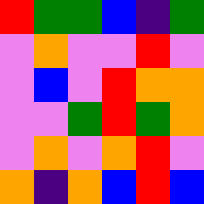[["red", "green", "green", "blue", "indigo", "green"], ["violet", "orange", "violet", "violet", "red", "violet"], ["violet", "blue", "violet", "red", "orange", "orange"], ["violet", "violet", "green", "red", "green", "orange"], ["violet", "orange", "violet", "orange", "red", "violet"], ["orange", "indigo", "orange", "blue", "red", "blue"]]